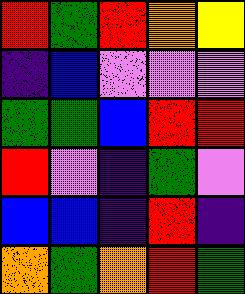[["red", "green", "red", "orange", "yellow"], ["indigo", "blue", "violet", "violet", "violet"], ["green", "green", "blue", "red", "red"], ["red", "violet", "indigo", "green", "violet"], ["blue", "blue", "indigo", "red", "indigo"], ["orange", "green", "orange", "red", "green"]]